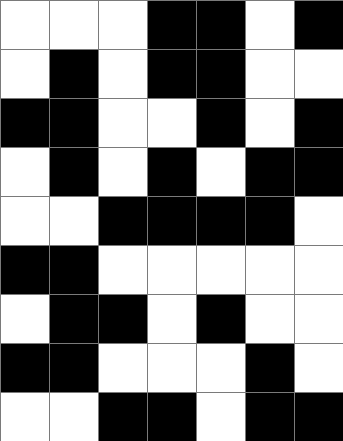[["white", "white", "white", "black", "black", "white", "black"], ["white", "black", "white", "black", "black", "white", "white"], ["black", "black", "white", "white", "black", "white", "black"], ["white", "black", "white", "black", "white", "black", "black"], ["white", "white", "black", "black", "black", "black", "white"], ["black", "black", "white", "white", "white", "white", "white"], ["white", "black", "black", "white", "black", "white", "white"], ["black", "black", "white", "white", "white", "black", "white"], ["white", "white", "black", "black", "white", "black", "black"]]